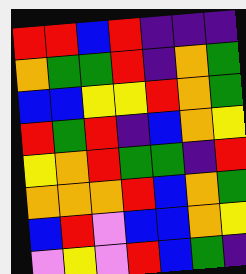[["red", "red", "blue", "red", "indigo", "indigo", "indigo"], ["orange", "green", "green", "red", "indigo", "orange", "green"], ["blue", "blue", "yellow", "yellow", "red", "orange", "green"], ["red", "green", "red", "indigo", "blue", "orange", "yellow"], ["yellow", "orange", "red", "green", "green", "indigo", "red"], ["orange", "orange", "orange", "red", "blue", "orange", "green"], ["blue", "red", "violet", "blue", "blue", "orange", "yellow"], ["violet", "yellow", "violet", "red", "blue", "green", "indigo"]]